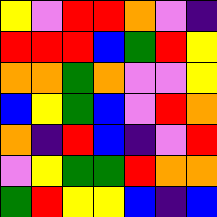[["yellow", "violet", "red", "red", "orange", "violet", "indigo"], ["red", "red", "red", "blue", "green", "red", "yellow"], ["orange", "orange", "green", "orange", "violet", "violet", "yellow"], ["blue", "yellow", "green", "blue", "violet", "red", "orange"], ["orange", "indigo", "red", "blue", "indigo", "violet", "red"], ["violet", "yellow", "green", "green", "red", "orange", "orange"], ["green", "red", "yellow", "yellow", "blue", "indigo", "blue"]]